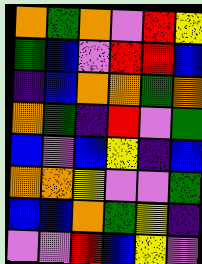[["orange", "green", "orange", "violet", "red", "yellow"], ["green", "blue", "violet", "red", "red", "blue"], ["indigo", "blue", "orange", "orange", "green", "orange"], ["orange", "green", "indigo", "red", "violet", "green"], ["blue", "violet", "blue", "yellow", "indigo", "blue"], ["orange", "orange", "yellow", "violet", "violet", "green"], ["blue", "blue", "orange", "green", "yellow", "indigo"], ["violet", "violet", "red", "blue", "yellow", "violet"]]